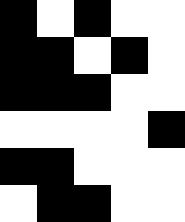[["black", "white", "black", "white", "white"], ["black", "black", "white", "black", "white"], ["black", "black", "black", "white", "white"], ["white", "white", "white", "white", "black"], ["black", "black", "white", "white", "white"], ["white", "black", "black", "white", "white"]]